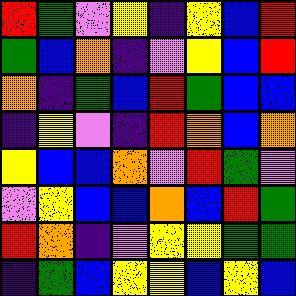[["red", "green", "violet", "yellow", "indigo", "yellow", "blue", "red"], ["green", "blue", "orange", "indigo", "violet", "yellow", "blue", "red"], ["orange", "indigo", "green", "blue", "red", "green", "blue", "blue"], ["indigo", "yellow", "violet", "indigo", "red", "orange", "blue", "orange"], ["yellow", "blue", "blue", "orange", "violet", "red", "green", "violet"], ["violet", "yellow", "blue", "blue", "orange", "blue", "red", "green"], ["red", "orange", "indigo", "violet", "yellow", "yellow", "green", "green"], ["indigo", "green", "blue", "yellow", "yellow", "blue", "yellow", "blue"]]